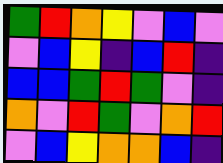[["green", "red", "orange", "yellow", "violet", "blue", "violet"], ["violet", "blue", "yellow", "indigo", "blue", "red", "indigo"], ["blue", "blue", "green", "red", "green", "violet", "indigo"], ["orange", "violet", "red", "green", "violet", "orange", "red"], ["violet", "blue", "yellow", "orange", "orange", "blue", "indigo"]]